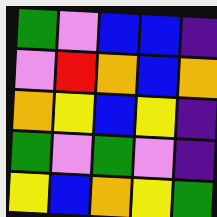[["green", "violet", "blue", "blue", "indigo"], ["violet", "red", "orange", "blue", "orange"], ["orange", "yellow", "blue", "yellow", "indigo"], ["green", "violet", "green", "violet", "indigo"], ["yellow", "blue", "orange", "yellow", "green"]]